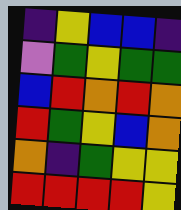[["indigo", "yellow", "blue", "blue", "indigo"], ["violet", "green", "yellow", "green", "green"], ["blue", "red", "orange", "red", "orange"], ["red", "green", "yellow", "blue", "orange"], ["orange", "indigo", "green", "yellow", "yellow"], ["red", "red", "red", "red", "yellow"]]